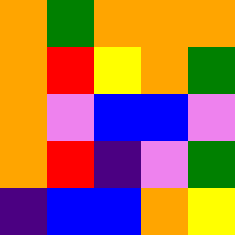[["orange", "green", "orange", "orange", "orange"], ["orange", "red", "yellow", "orange", "green"], ["orange", "violet", "blue", "blue", "violet"], ["orange", "red", "indigo", "violet", "green"], ["indigo", "blue", "blue", "orange", "yellow"]]